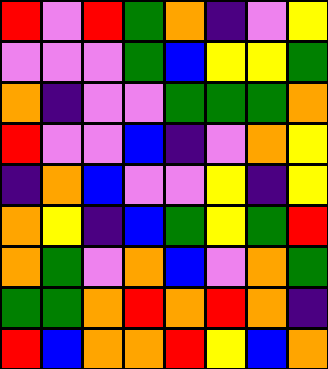[["red", "violet", "red", "green", "orange", "indigo", "violet", "yellow"], ["violet", "violet", "violet", "green", "blue", "yellow", "yellow", "green"], ["orange", "indigo", "violet", "violet", "green", "green", "green", "orange"], ["red", "violet", "violet", "blue", "indigo", "violet", "orange", "yellow"], ["indigo", "orange", "blue", "violet", "violet", "yellow", "indigo", "yellow"], ["orange", "yellow", "indigo", "blue", "green", "yellow", "green", "red"], ["orange", "green", "violet", "orange", "blue", "violet", "orange", "green"], ["green", "green", "orange", "red", "orange", "red", "orange", "indigo"], ["red", "blue", "orange", "orange", "red", "yellow", "blue", "orange"]]